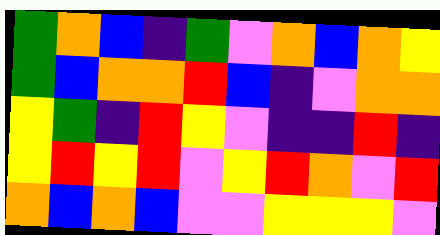[["green", "orange", "blue", "indigo", "green", "violet", "orange", "blue", "orange", "yellow"], ["green", "blue", "orange", "orange", "red", "blue", "indigo", "violet", "orange", "orange"], ["yellow", "green", "indigo", "red", "yellow", "violet", "indigo", "indigo", "red", "indigo"], ["yellow", "red", "yellow", "red", "violet", "yellow", "red", "orange", "violet", "red"], ["orange", "blue", "orange", "blue", "violet", "violet", "yellow", "yellow", "yellow", "violet"]]